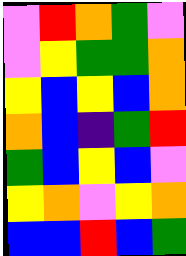[["violet", "red", "orange", "green", "violet"], ["violet", "yellow", "green", "green", "orange"], ["yellow", "blue", "yellow", "blue", "orange"], ["orange", "blue", "indigo", "green", "red"], ["green", "blue", "yellow", "blue", "violet"], ["yellow", "orange", "violet", "yellow", "orange"], ["blue", "blue", "red", "blue", "green"]]